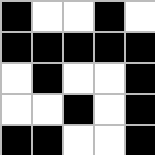[["black", "white", "white", "black", "white"], ["black", "black", "black", "black", "black"], ["white", "black", "white", "white", "black"], ["white", "white", "black", "white", "black"], ["black", "black", "white", "white", "black"]]